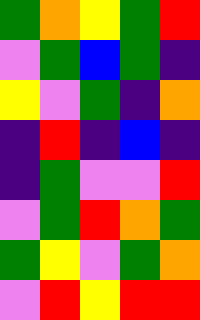[["green", "orange", "yellow", "green", "red"], ["violet", "green", "blue", "green", "indigo"], ["yellow", "violet", "green", "indigo", "orange"], ["indigo", "red", "indigo", "blue", "indigo"], ["indigo", "green", "violet", "violet", "red"], ["violet", "green", "red", "orange", "green"], ["green", "yellow", "violet", "green", "orange"], ["violet", "red", "yellow", "red", "red"]]